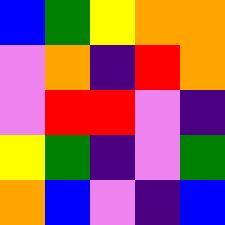[["blue", "green", "yellow", "orange", "orange"], ["violet", "orange", "indigo", "red", "orange"], ["violet", "red", "red", "violet", "indigo"], ["yellow", "green", "indigo", "violet", "green"], ["orange", "blue", "violet", "indigo", "blue"]]